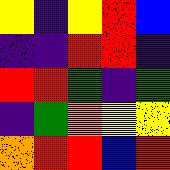[["yellow", "indigo", "yellow", "red", "blue"], ["indigo", "indigo", "red", "red", "indigo"], ["red", "red", "green", "indigo", "green"], ["indigo", "green", "orange", "yellow", "yellow"], ["orange", "red", "red", "blue", "red"]]